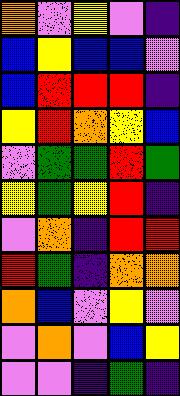[["orange", "violet", "yellow", "violet", "indigo"], ["blue", "yellow", "blue", "blue", "violet"], ["blue", "red", "red", "red", "indigo"], ["yellow", "red", "orange", "yellow", "blue"], ["violet", "green", "green", "red", "green"], ["yellow", "green", "yellow", "red", "indigo"], ["violet", "orange", "indigo", "red", "red"], ["red", "green", "indigo", "orange", "orange"], ["orange", "blue", "violet", "yellow", "violet"], ["violet", "orange", "violet", "blue", "yellow"], ["violet", "violet", "indigo", "green", "indigo"]]